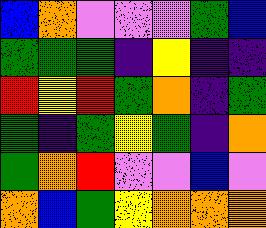[["blue", "orange", "violet", "violet", "violet", "green", "blue"], ["green", "green", "green", "indigo", "yellow", "indigo", "indigo"], ["red", "yellow", "red", "green", "orange", "indigo", "green"], ["green", "indigo", "green", "yellow", "green", "indigo", "orange"], ["green", "orange", "red", "violet", "violet", "blue", "violet"], ["orange", "blue", "green", "yellow", "orange", "orange", "orange"]]